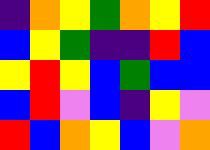[["indigo", "orange", "yellow", "green", "orange", "yellow", "red"], ["blue", "yellow", "green", "indigo", "indigo", "red", "blue"], ["yellow", "red", "yellow", "blue", "green", "blue", "blue"], ["blue", "red", "violet", "blue", "indigo", "yellow", "violet"], ["red", "blue", "orange", "yellow", "blue", "violet", "orange"]]